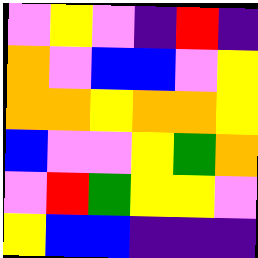[["violet", "yellow", "violet", "indigo", "red", "indigo"], ["orange", "violet", "blue", "blue", "violet", "yellow"], ["orange", "orange", "yellow", "orange", "orange", "yellow"], ["blue", "violet", "violet", "yellow", "green", "orange"], ["violet", "red", "green", "yellow", "yellow", "violet"], ["yellow", "blue", "blue", "indigo", "indigo", "indigo"]]